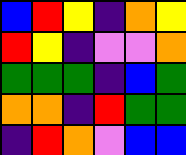[["blue", "red", "yellow", "indigo", "orange", "yellow"], ["red", "yellow", "indigo", "violet", "violet", "orange"], ["green", "green", "green", "indigo", "blue", "green"], ["orange", "orange", "indigo", "red", "green", "green"], ["indigo", "red", "orange", "violet", "blue", "blue"]]